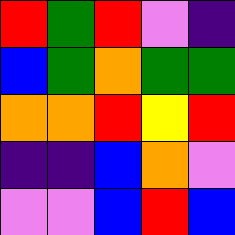[["red", "green", "red", "violet", "indigo"], ["blue", "green", "orange", "green", "green"], ["orange", "orange", "red", "yellow", "red"], ["indigo", "indigo", "blue", "orange", "violet"], ["violet", "violet", "blue", "red", "blue"]]